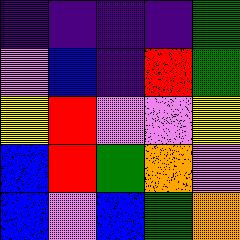[["indigo", "indigo", "indigo", "indigo", "green"], ["violet", "blue", "indigo", "red", "green"], ["yellow", "red", "violet", "violet", "yellow"], ["blue", "red", "green", "orange", "violet"], ["blue", "violet", "blue", "green", "orange"]]